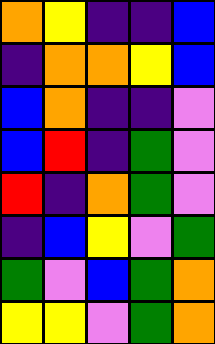[["orange", "yellow", "indigo", "indigo", "blue"], ["indigo", "orange", "orange", "yellow", "blue"], ["blue", "orange", "indigo", "indigo", "violet"], ["blue", "red", "indigo", "green", "violet"], ["red", "indigo", "orange", "green", "violet"], ["indigo", "blue", "yellow", "violet", "green"], ["green", "violet", "blue", "green", "orange"], ["yellow", "yellow", "violet", "green", "orange"]]